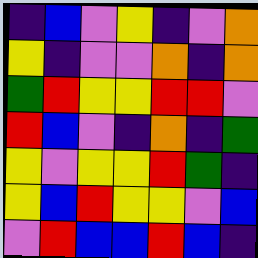[["indigo", "blue", "violet", "yellow", "indigo", "violet", "orange"], ["yellow", "indigo", "violet", "violet", "orange", "indigo", "orange"], ["green", "red", "yellow", "yellow", "red", "red", "violet"], ["red", "blue", "violet", "indigo", "orange", "indigo", "green"], ["yellow", "violet", "yellow", "yellow", "red", "green", "indigo"], ["yellow", "blue", "red", "yellow", "yellow", "violet", "blue"], ["violet", "red", "blue", "blue", "red", "blue", "indigo"]]